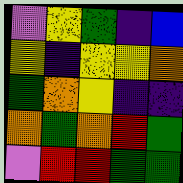[["violet", "yellow", "green", "indigo", "blue"], ["yellow", "indigo", "yellow", "yellow", "orange"], ["green", "orange", "yellow", "indigo", "indigo"], ["orange", "green", "orange", "red", "green"], ["violet", "red", "red", "green", "green"]]